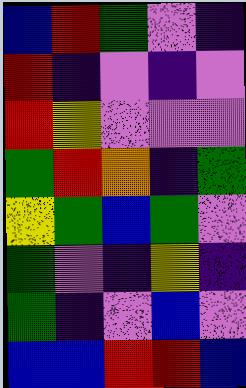[["blue", "red", "green", "violet", "indigo"], ["red", "indigo", "violet", "indigo", "violet"], ["red", "yellow", "violet", "violet", "violet"], ["green", "red", "orange", "indigo", "green"], ["yellow", "green", "blue", "green", "violet"], ["green", "violet", "indigo", "yellow", "indigo"], ["green", "indigo", "violet", "blue", "violet"], ["blue", "blue", "red", "red", "blue"]]